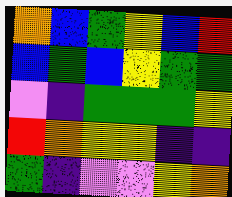[["orange", "blue", "green", "yellow", "blue", "red"], ["blue", "green", "blue", "yellow", "green", "green"], ["violet", "indigo", "green", "green", "green", "yellow"], ["red", "orange", "yellow", "yellow", "indigo", "indigo"], ["green", "indigo", "violet", "violet", "yellow", "orange"]]